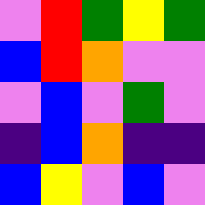[["violet", "red", "green", "yellow", "green"], ["blue", "red", "orange", "violet", "violet"], ["violet", "blue", "violet", "green", "violet"], ["indigo", "blue", "orange", "indigo", "indigo"], ["blue", "yellow", "violet", "blue", "violet"]]